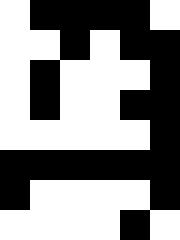[["white", "black", "black", "black", "black", "white"], ["white", "white", "black", "white", "black", "black"], ["white", "black", "white", "white", "white", "black"], ["white", "black", "white", "white", "black", "black"], ["white", "white", "white", "white", "white", "black"], ["black", "black", "black", "black", "black", "black"], ["black", "white", "white", "white", "white", "black"], ["white", "white", "white", "white", "black", "white"]]